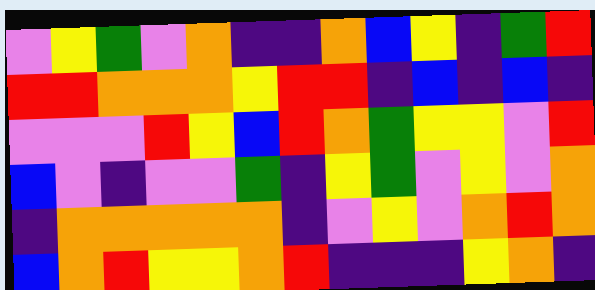[["violet", "yellow", "green", "violet", "orange", "indigo", "indigo", "orange", "blue", "yellow", "indigo", "green", "red"], ["red", "red", "orange", "orange", "orange", "yellow", "red", "red", "indigo", "blue", "indigo", "blue", "indigo"], ["violet", "violet", "violet", "red", "yellow", "blue", "red", "orange", "green", "yellow", "yellow", "violet", "red"], ["blue", "violet", "indigo", "violet", "violet", "green", "indigo", "yellow", "green", "violet", "yellow", "violet", "orange"], ["indigo", "orange", "orange", "orange", "orange", "orange", "indigo", "violet", "yellow", "violet", "orange", "red", "orange"], ["blue", "orange", "red", "yellow", "yellow", "orange", "red", "indigo", "indigo", "indigo", "yellow", "orange", "indigo"]]